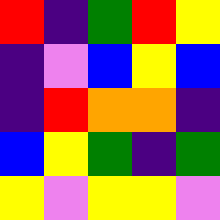[["red", "indigo", "green", "red", "yellow"], ["indigo", "violet", "blue", "yellow", "blue"], ["indigo", "red", "orange", "orange", "indigo"], ["blue", "yellow", "green", "indigo", "green"], ["yellow", "violet", "yellow", "yellow", "violet"]]